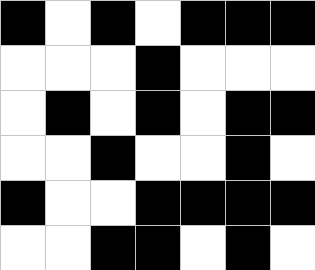[["black", "white", "black", "white", "black", "black", "black"], ["white", "white", "white", "black", "white", "white", "white"], ["white", "black", "white", "black", "white", "black", "black"], ["white", "white", "black", "white", "white", "black", "white"], ["black", "white", "white", "black", "black", "black", "black"], ["white", "white", "black", "black", "white", "black", "white"]]